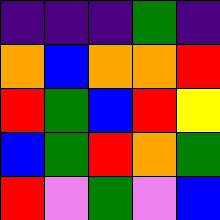[["indigo", "indigo", "indigo", "green", "indigo"], ["orange", "blue", "orange", "orange", "red"], ["red", "green", "blue", "red", "yellow"], ["blue", "green", "red", "orange", "green"], ["red", "violet", "green", "violet", "blue"]]